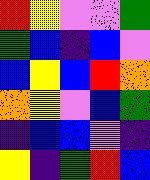[["red", "yellow", "violet", "violet", "green"], ["green", "blue", "indigo", "blue", "violet"], ["blue", "yellow", "blue", "red", "orange"], ["orange", "yellow", "violet", "blue", "green"], ["indigo", "blue", "blue", "violet", "indigo"], ["yellow", "indigo", "green", "red", "blue"]]